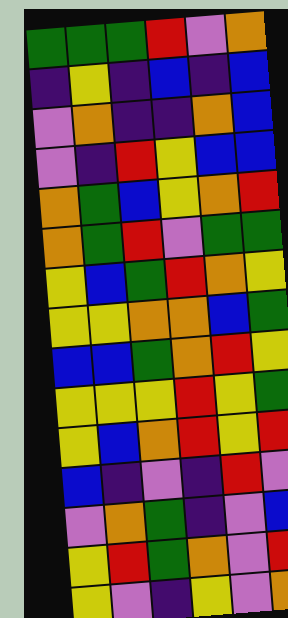[["green", "green", "green", "red", "violet", "orange"], ["indigo", "yellow", "indigo", "blue", "indigo", "blue"], ["violet", "orange", "indigo", "indigo", "orange", "blue"], ["violet", "indigo", "red", "yellow", "blue", "blue"], ["orange", "green", "blue", "yellow", "orange", "red"], ["orange", "green", "red", "violet", "green", "green"], ["yellow", "blue", "green", "red", "orange", "yellow"], ["yellow", "yellow", "orange", "orange", "blue", "green"], ["blue", "blue", "green", "orange", "red", "yellow"], ["yellow", "yellow", "yellow", "red", "yellow", "green"], ["yellow", "blue", "orange", "red", "yellow", "red"], ["blue", "indigo", "violet", "indigo", "red", "violet"], ["violet", "orange", "green", "indigo", "violet", "blue"], ["yellow", "red", "green", "orange", "violet", "red"], ["yellow", "violet", "indigo", "yellow", "violet", "orange"]]